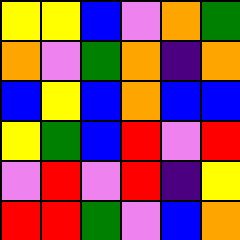[["yellow", "yellow", "blue", "violet", "orange", "green"], ["orange", "violet", "green", "orange", "indigo", "orange"], ["blue", "yellow", "blue", "orange", "blue", "blue"], ["yellow", "green", "blue", "red", "violet", "red"], ["violet", "red", "violet", "red", "indigo", "yellow"], ["red", "red", "green", "violet", "blue", "orange"]]